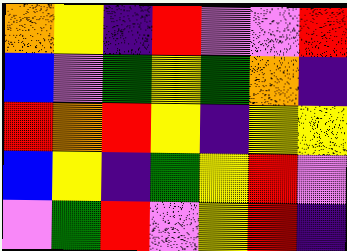[["orange", "yellow", "indigo", "red", "violet", "violet", "red"], ["blue", "violet", "green", "yellow", "green", "orange", "indigo"], ["red", "orange", "red", "yellow", "indigo", "yellow", "yellow"], ["blue", "yellow", "indigo", "green", "yellow", "red", "violet"], ["violet", "green", "red", "violet", "yellow", "red", "indigo"]]